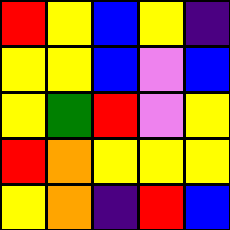[["red", "yellow", "blue", "yellow", "indigo"], ["yellow", "yellow", "blue", "violet", "blue"], ["yellow", "green", "red", "violet", "yellow"], ["red", "orange", "yellow", "yellow", "yellow"], ["yellow", "orange", "indigo", "red", "blue"]]